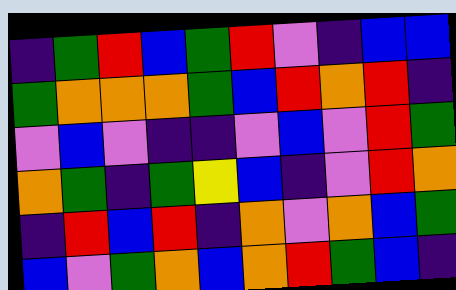[["indigo", "green", "red", "blue", "green", "red", "violet", "indigo", "blue", "blue"], ["green", "orange", "orange", "orange", "green", "blue", "red", "orange", "red", "indigo"], ["violet", "blue", "violet", "indigo", "indigo", "violet", "blue", "violet", "red", "green"], ["orange", "green", "indigo", "green", "yellow", "blue", "indigo", "violet", "red", "orange"], ["indigo", "red", "blue", "red", "indigo", "orange", "violet", "orange", "blue", "green"], ["blue", "violet", "green", "orange", "blue", "orange", "red", "green", "blue", "indigo"]]